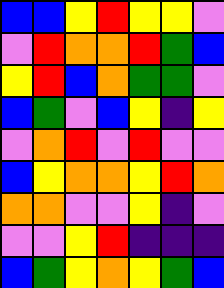[["blue", "blue", "yellow", "red", "yellow", "yellow", "violet"], ["violet", "red", "orange", "orange", "red", "green", "blue"], ["yellow", "red", "blue", "orange", "green", "green", "violet"], ["blue", "green", "violet", "blue", "yellow", "indigo", "yellow"], ["violet", "orange", "red", "violet", "red", "violet", "violet"], ["blue", "yellow", "orange", "orange", "yellow", "red", "orange"], ["orange", "orange", "violet", "violet", "yellow", "indigo", "violet"], ["violet", "violet", "yellow", "red", "indigo", "indigo", "indigo"], ["blue", "green", "yellow", "orange", "yellow", "green", "blue"]]